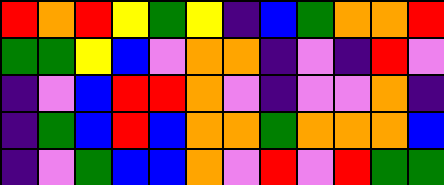[["red", "orange", "red", "yellow", "green", "yellow", "indigo", "blue", "green", "orange", "orange", "red"], ["green", "green", "yellow", "blue", "violet", "orange", "orange", "indigo", "violet", "indigo", "red", "violet"], ["indigo", "violet", "blue", "red", "red", "orange", "violet", "indigo", "violet", "violet", "orange", "indigo"], ["indigo", "green", "blue", "red", "blue", "orange", "orange", "green", "orange", "orange", "orange", "blue"], ["indigo", "violet", "green", "blue", "blue", "orange", "violet", "red", "violet", "red", "green", "green"]]